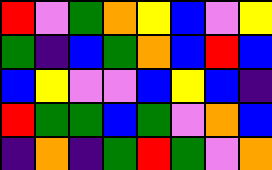[["red", "violet", "green", "orange", "yellow", "blue", "violet", "yellow"], ["green", "indigo", "blue", "green", "orange", "blue", "red", "blue"], ["blue", "yellow", "violet", "violet", "blue", "yellow", "blue", "indigo"], ["red", "green", "green", "blue", "green", "violet", "orange", "blue"], ["indigo", "orange", "indigo", "green", "red", "green", "violet", "orange"]]